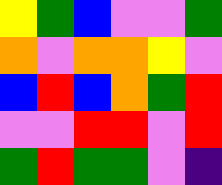[["yellow", "green", "blue", "violet", "violet", "green"], ["orange", "violet", "orange", "orange", "yellow", "violet"], ["blue", "red", "blue", "orange", "green", "red"], ["violet", "violet", "red", "red", "violet", "red"], ["green", "red", "green", "green", "violet", "indigo"]]